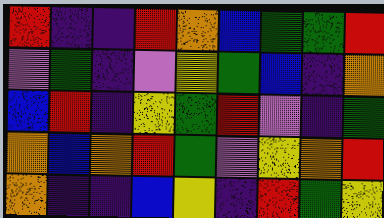[["red", "indigo", "indigo", "red", "orange", "blue", "green", "green", "red"], ["violet", "green", "indigo", "violet", "yellow", "green", "blue", "indigo", "orange"], ["blue", "red", "indigo", "yellow", "green", "red", "violet", "indigo", "green"], ["orange", "blue", "orange", "red", "green", "violet", "yellow", "orange", "red"], ["orange", "indigo", "indigo", "blue", "yellow", "indigo", "red", "green", "yellow"]]